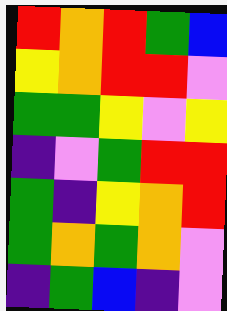[["red", "orange", "red", "green", "blue"], ["yellow", "orange", "red", "red", "violet"], ["green", "green", "yellow", "violet", "yellow"], ["indigo", "violet", "green", "red", "red"], ["green", "indigo", "yellow", "orange", "red"], ["green", "orange", "green", "orange", "violet"], ["indigo", "green", "blue", "indigo", "violet"]]